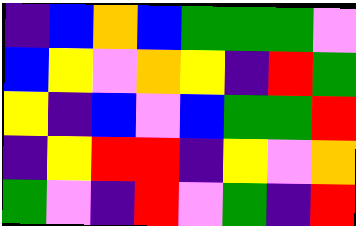[["indigo", "blue", "orange", "blue", "green", "green", "green", "violet"], ["blue", "yellow", "violet", "orange", "yellow", "indigo", "red", "green"], ["yellow", "indigo", "blue", "violet", "blue", "green", "green", "red"], ["indigo", "yellow", "red", "red", "indigo", "yellow", "violet", "orange"], ["green", "violet", "indigo", "red", "violet", "green", "indigo", "red"]]